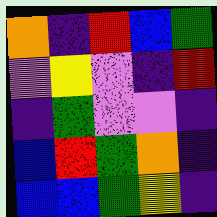[["orange", "indigo", "red", "blue", "green"], ["violet", "yellow", "violet", "indigo", "red"], ["indigo", "green", "violet", "violet", "indigo"], ["blue", "red", "green", "orange", "indigo"], ["blue", "blue", "green", "yellow", "indigo"]]